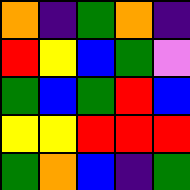[["orange", "indigo", "green", "orange", "indigo"], ["red", "yellow", "blue", "green", "violet"], ["green", "blue", "green", "red", "blue"], ["yellow", "yellow", "red", "red", "red"], ["green", "orange", "blue", "indigo", "green"]]